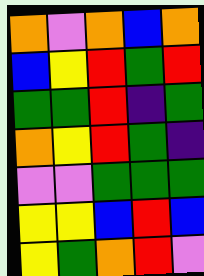[["orange", "violet", "orange", "blue", "orange"], ["blue", "yellow", "red", "green", "red"], ["green", "green", "red", "indigo", "green"], ["orange", "yellow", "red", "green", "indigo"], ["violet", "violet", "green", "green", "green"], ["yellow", "yellow", "blue", "red", "blue"], ["yellow", "green", "orange", "red", "violet"]]